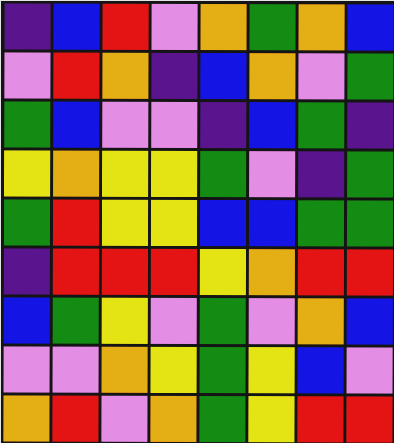[["indigo", "blue", "red", "violet", "orange", "green", "orange", "blue"], ["violet", "red", "orange", "indigo", "blue", "orange", "violet", "green"], ["green", "blue", "violet", "violet", "indigo", "blue", "green", "indigo"], ["yellow", "orange", "yellow", "yellow", "green", "violet", "indigo", "green"], ["green", "red", "yellow", "yellow", "blue", "blue", "green", "green"], ["indigo", "red", "red", "red", "yellow", "orange", "red", "red"], ["blue", "green", "yellow", "violet", "green", "violet", "orange", "blue"], ["violet", "violet", "orange", "yellow", "green", "yellow", "blue", "violet"], ["orange", "red", "violet", "orange", "green", "yellow", "red", "red"]]